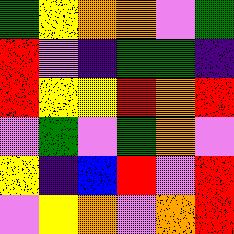[["green", "yellow", "orange", "orange", "violet", "green"], ["red", "violet", "indigo", "green", "green", "indigo"], ["red", "yellow", "yellow", "red", "orange", "red"], ["violet", "green", "violet", "green", "orange", "violet"], ["yellow", "indigo", "blue", "red", "violet", "red"], ["violet", "yellow", "orange", "violet", "orange", "red"]]